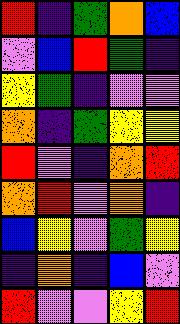[["red", "indigo", "green", "orange", "blue"], ["violet", "blue", "red", "green", "indigo"], ["yellow", "green", "indigo", "violet", "violet"], ["orange", "indigo", "green", "yellow", "yellow"], ["red", "violet", "indigo", "orange", "red"], ["orange", "red", "violet", "orange", "indigo"], ["blue", "yellow", "violet", "green", "yellow"], ["indigo", "orange", "indigo", "blue", "violet"], ["red", "violet", "violet", "yellow", "red"]]